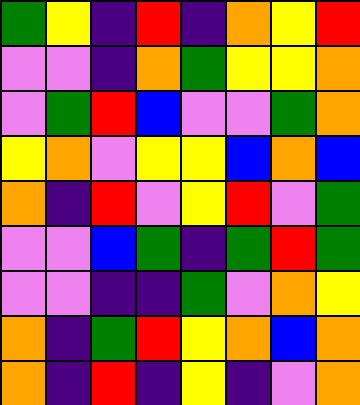[["green", "yellow", "indigo", "red", "indigo", "orange", "yellow", "red"], ["violet", "violet", "indigo", "orange", "green", "yellow", "yellow", "orange"], ["violet", "green", "red", "blue", "violet", "violet", "green", "orange"], ["yellow", "orange", "violet", "yellow", "yellow", "blue", "orange", "blue"], ["orange", "indigo", "red", "violet", "yellow", "red", "violet", "green"], ["violet", "violet", "blue", "green", "indigo", "green", "red", "green"], ["violet", "violet", "indigo", "indigo", "green", "violet", "orange", "yellow"], ["orange", "indigo", "green", "red", "yellow", "orange", "blue", "orange"], ["orange", "indigo", "red", "indigo", "yellow", "indigo", "violet", "orange"]]